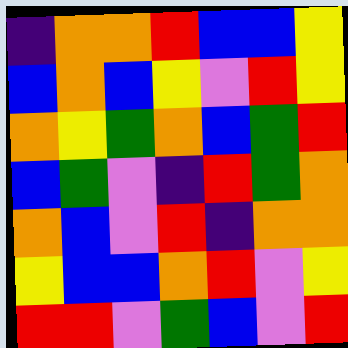[["indigo", "orange", "orange", "red", "blue", "blue", "yellow"], ["blue", "orange", "blue", "yellow", "violet", "red", "yellow"], ["orange", "yellow", "green", "orange", "blue", "green", "red"], ["blue", "green", "violet", "indigo", "red", "green", "orange"], ["orange", "blue", "violet", "red", "indigo", "orange", "orange"], ["yellow", "blue", "blue", "orange", "red", "violet", "yellow"], ["red", "red", "violet", "green", "blue", "violet", "red"]]